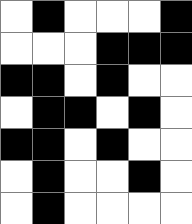[["white", "black", "white", "white", "white", "black"], ["white", "white", "white", "black", "black", "black"], ["black", "black", "white", "black", "white", "white"], ["white", "black", "black", "white", "black", "white"], ["black", "black", "white", "black", "white", "white"], ["white", "black", "white", "white", "black", "white"], ["white", "black", "white", "white", "white", "white"]]